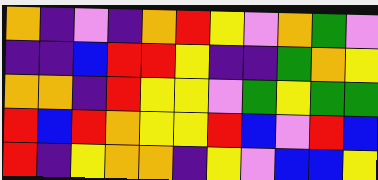[["orange", "indigo", "violet", "indigo", "orange", "red", "yellow", "violet", "orange", "green", "violet"], ["indigo", "indigo", "blue", "red", "red", "yellow", "indigo", "indigo", "green", "orange", "yellow"], ["orange", "orange", "indigo", "red", "yellow", "yellow", "violet", "green", "yellow", "green", "green"], ["red", "blue", "red", "orange", "yellow", "yellow", "red", "blue", "violet", "red", "blue"], ["red", "indigo", "yellow", "orange", "orange", "indigo", "yellow", "violet", "blue", "blue", "yellow"]]